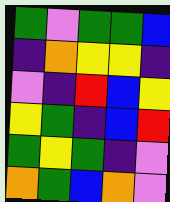[["green", "violet", "green", "green", "blue"], ["indigo", "orange", "yellow", "yellow", "indigo"], ["violet", "indigo", "red", "blue", "yellow"], ["yellow", "green", "indigo", "blue", "red"], ["green", "yellow", "green", "indigo", "violet"], ["orange", "green", "blue", "orange", "violet"]]